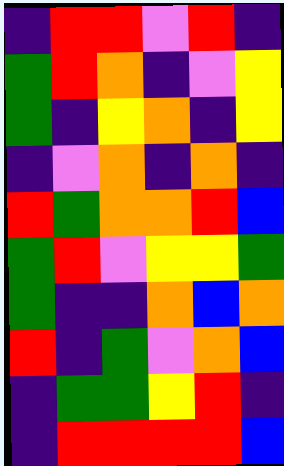[["indigo", "red", "red", "violet", "red", "indigo"], ["green", "red", "orange", "indigo", "violet", "yellow"], ["green", "indigo", "yellow", "orange", "indigo", "yellow"], ["indigo", "violet", "orange", "indigo", "orange", "indigo"], ["red", "green", "orange", "orange", "red", "blue"], ["green", "red", "violet", "yellow", "yellow", "green"], ["green", "indigo", "indigo", "orange", "blue", "orange"], ["red", "indigo", "green", "violet", "orange", "blue"], ["indigo", "green", "green", "yellow", "red", "indigo"], ["indigo", "red", "red", "red", "red", "blue"]]